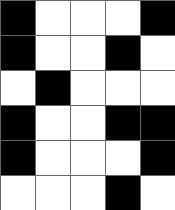[["black", "white", "white", "white", "black"], ["black", "white", "white", "black", "white"], ["white", "black", "white", "white", "white"], ["black", "white", "white", "black", "black"], ["black", "white", "white", "white", "black"], ["white", "white", "white", "black", "white"]]